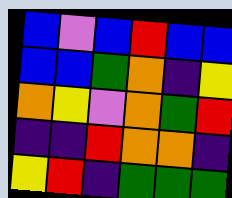[["blue", "violet", "blue", "red", "blue", "blue"], ["blue", "blue", "green", "orange", "indigo", "yellow"], ["orange", "yellow", "violet", "orange", "green", "red"], ["indigo", "indigo", "red", "orange", "orange", "indigo"], ["yellow", "red", "indigo", "green", "green", "green"]]